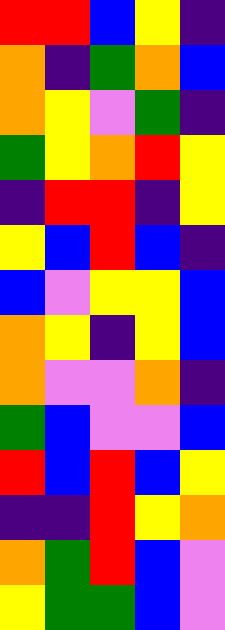[["red", "red", "blue", "yellow", "indigo"], ["orange", "indigo", "green", "orange", "blue"], ["orange", "yellow", "violet", "green", "indigo"], ["green", "yellow", "orange", "red", "yellow"], ["indigo", "red", "red", "indigo", "yellow"], ["yellow", "blue", "red", "blue", "indigo"], ["blue", "violet", "yellow", "yellow", "blue"], ["orange", "yellow", "indigo", "yellow", "blue"], ["orange", "violet", "violet", "orange", "indigo"], ["green", "blue", "violet", "violet", "blue"], ["red", "blue", "red", "blue", "yellow"], ["indigo", "indigo", "red", "yellow", "orange"], ["orange", "green", "red", "blue", "violet"], ["yellow", "green", "green", "blue", "violet"]]